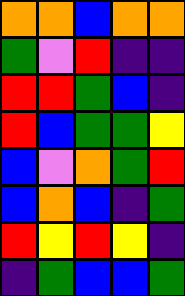[["orange", "orange", "blue", "orange", "orange"], ["green", "violet", "red", "indigo", "indigo"], ["red", "red", "green", "blue", "indigo"], ["red", "blue", "green", "green", "yellow"], ["blue", "violet", "orange", "green", "red"], ["blue", "orange", "blue", "indigo", "green"], ["red", "yellow", "red", "yellow", "indigo"], ["indigo", "green", "blue", "blue", "green"]]